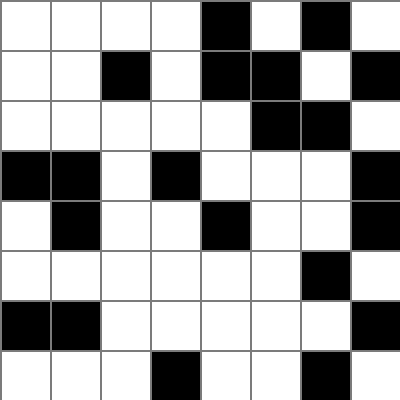[["white", "white", "white", "white", "black", "white", "black", "white"], ["white", "white", "black", "white", "black", "black", "white", "black"], ["white", "white", "white", "white", "white", "black", "black", "white"], ["black", "black", "white", "black", "white", "white", "white", "black"], ["white", "black", "white", "white", "black", "white", "white", "black"], ["white", "white", "white", "white", "white", "white", "black", "white"], ["black", "black", "white", "white", "white", "white", "white", "black"], ["white", "white", "white", "black", "white", "white", "black", "white"]]